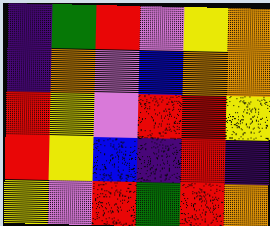[["indigo", "green", "red", "violet", "yellow", "orange"], ["indigo", "orange", "violet", "blue", "orange", "orange"], ["red", "yellow", "violet", "red", "red", "yellow"], ["red", "yellow", "blue", "indigo", "red", "indigo"], ["yellow", "violet", "red", "green", "red", "orange"]]